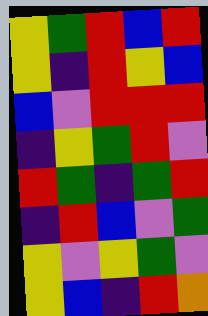[["yellow", "green", "red", "blue", "red"], ["yellow", "indigo", "red", "yellow", "blue"], ["blue", "violet", "red", "red", "red"], ["indigo", "yellow", "green", "red", "violet"], ["red", "green", "indigo", "green", "red"], ["indigo", "red", "blue", "violet", "green"], ["yellow", "violet", "yellow", "green", "violet"], ["yellow", "blue", "indigo", "red", "orange"]]